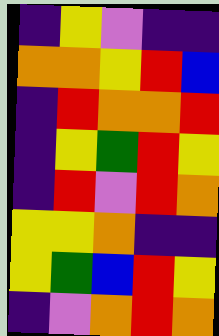[["indigo", "yellow", "violet", "indigo", "indigo"], ["orange", "orange", "yellow", "red", "blue"], ["indigo", "red", "orange", "orange", "red"], ["indigo", "yellow", "green", "red", "yellow"], ["indigo", "red", "violet", "red", "orange"], ["yellow", "yellow", "orange", "indigo", "indigo"], ["yellow", "green", "blue", "red", "yellow"], ["indigo", "violet", "orange", "red", "orange"]]